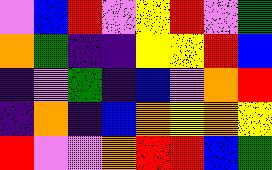[["violet", "blue", "red", "violet", "yellow", "red", "violet", "green"], ["orange", "green", "indigo", "indigo", "yellow", "yellow", "red", "blue"], ["indigo", "violet", "green", "indigo", "blue", "violet", "orange", "red"], ["indigo", "orange", "indigo", "blue", "orange", "yellow", "orange", "yellow"], ["red", "violet", "violet", "orange", "red", "red", "blue", "green"]]